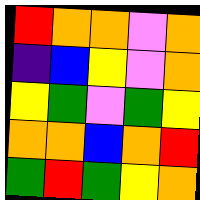[["red", "orange", "orange", "violet", "orange"], ["indigo", "blue", "yellow", "violet", "orange"], ["yellow", "green", "violet", "green", "yellow"], ["orange", "orange", "blue", "orange", "red"], ["green", "red", "green", "yellow", "orange"]]